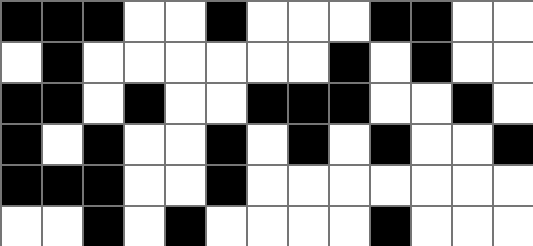[["black", "black", "black", "white", "white", "black", "white", "white", "white", "black", "black", "white", "white"], ["white", "black", "white", "white", "white", "white", "white", "white", "black", "white", "black", "white", "white"], ["black", "black", "white", "black", "white", "white", "black", "black", "black", "white", "white", "black", "white"], ["black", "white", "black", "white", "white", "black", "white", "black", "white", "black", "white", "white", "black"], ["black", "black", "black", "white", "white", "black", "white", "white", "white", "white", "white", "white", "white"], ["white", "white", "black", "white", "black", "white", "white", "white", "white", "black", "white", "white", "white"]]